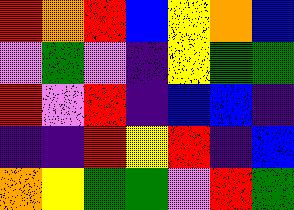[["red", "orange", "red", "blue", "yellow", "orange", "blue"], ["violet", "green", "violet", "indigo", "yellow", "green", "green"], ["red", "violet", "red", "indigo", "blue", "blue", "indigo"], ["indigo", "indigo", "red", "yellow", "red", "indigo", "blue"], ["orange", "yellow", "green", "green", "violet", "red", "green"]]